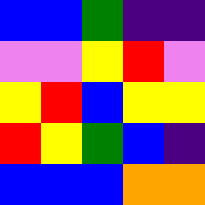[["blue", "blue", "green", "indigo", "indigo"], ["violet", "violet", "yellow", "red", "violet"], ["yellow", "red", "blue", "yellow", "yellow"], ["red", "yellow", "green", "blue", "indigo"], ["blue", "blue", "blue", "orange", "orange"]]